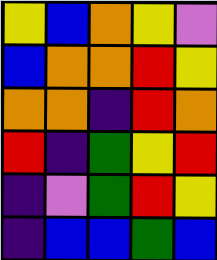[["yellow", "blue", "orange", "yellow", "violet"], ["blue", "orange", "orange", "red", "yellow"], ["orange", "orange", "indigo", "red", "orange"], ["red", "indigo", "green", "yellow", "red"], ["indigo", "violet", "green", "red", "yellow"], ["indigo", "blue", "blue", "green", "blue"]]